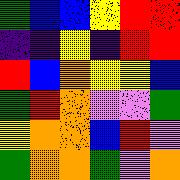[["green", "blue", "blue", "yellow", "red", "red"], ["indigo", "indigo", "yellow", "indigo", "red", "red"], ["red", "blue", "orange", "yellow", "yellow", "blue"], ["green", "red", "orange", "violet", "violet", "green"], ["yellow", "orange", "orange", "blue", "red", "violet"], ["green", "orange", "orange", "green", "violet", "orange"]]